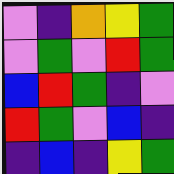[["violet", "indigo", "orange", "yellow", "green"], ["violet", "green", "violet", "red", "green"], ["blue", "red", "green", "indigo", "violet"], ["red", "green", "violet", "blue", "indigo"], ["indigo", "blue", "indigo", "yellow", "green"]]